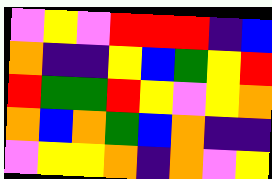[["violet", "yellow", "violet", "red", "red", "red", "indigo", "blue"], ["orange", "indigo", "indigo", "yellow", "blue", "green", "yellow", "red"], ["red", "green", "green", "red", "yellow", "violet", "yellow", "orange"], ["orange", "blue", "orange", "green", "blue", "orange", "indigo", "indigo"], ["violet", "yellow", "yellow", "orange", "indigo", "orange", "violet", "yellow"]]